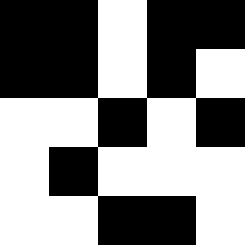[["black", "black", "white", "black", "black"], ["black", "black", "white", "black", "white"], ["white", "white", "black", "white", "black"], ["white", "black", "white", "white", "white"], ["white", "white", "black", "black", "white"]]